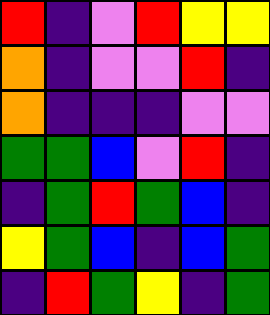[["red", "indigo", "violet", "red", "yellow", "yellow"], ["orange", "indigo", "violet", "violet", "red", "indigo"], ["orange", "indigo", "indigo", "indigo", "violet", "violet"], ["green", "green", "blue", "violet", "red", "indigo"], ["indigo", "green", "red", "green", "blue", "indigo"], ["yellow", "green", "blue", "indigo", "blue", "green"], ["indigo", "red", "green", "yellow", "indigo", "green"]]